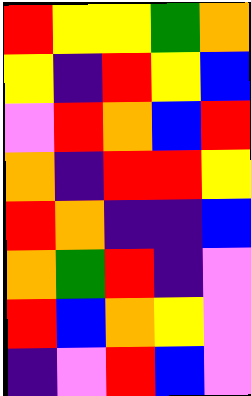[["red", "yellow", "yellow", "green", "orange"], ["yellow", "indigo", "red", "yellow", "blue"], ["violet", "red", "orange", "blue", "red"], ["orange", "indigo", "red", "red", "yellow"], ["red", "orange", "indigo", "indigo", "blue"], ["orange", "green", "red", "indigo", "violet"], ["red", "blue", "orange", "yellow", "violet"], ["indigo", "violet", "red", "blue", "violet"]]